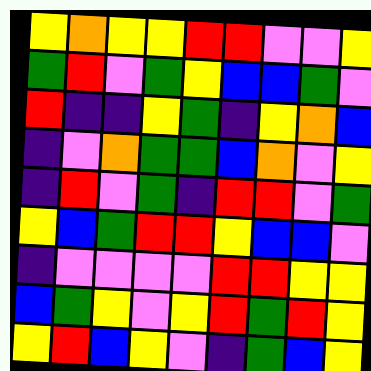[["yellow", "orange", "yellow", "yellow", "red", "red", "violet", "violet", "yellow"], ["green", "red", "violet", "green", "yellow", "blue", "blue", "green", "violet"], ["red", "indigo", "indigo", "yellow", "green", "indigo", "yellow", "orange", "blue"], ["indigo", "violet", "orange", "green", "green", "blue", "orange", "violet", "yellow"], ["indigo", "red", "violet", "green", "indigo", "red", "red", "violet", "green"], ["yellow", "blue", "green", "red", "red", "yellow", "blue", "blue", "violet"], ["indigo", "violet", "violet", "violet", "violet", "red", "red", "yellow", "yellow"], ["blue", "green", "yellow", "violet", "yellow", "red", "green", "red", "yellow"], ["yellow", "red", "blue", "yellow", "violet", "indigo", "green", "blue", "yellow"]]